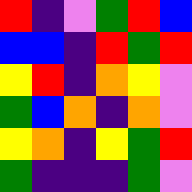[["red", "indigo", "violet", "green", "red", "blue"], ["blue", "blue", "indigo", "red", "green", "red"], ["yellow", "red", "indigo", "orange", "yellow", "violet"], ["green", "blue", "orange", "indigo", "orange", "violet"], ["yellow", "orange", "indigo", "yellow", "green", "red"], ["green", "indigo", "indigo", "indigo", "green", "violet"]]